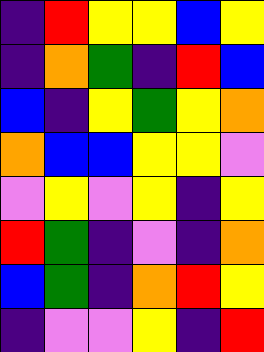[["indigo", "red", "yellow", "yellow", "blue", "yellow"], ["indigo", "orange", "green", "indigo", "red", "blue"], ["blue", "indigo", "yellow", "green", "yellow", "orange"], ["orange", "blue", "blue", "yellow", "yellow", "violet"], ["violet", "yellow", "violet", "yellow", "indigo", "yellow"], ["red", "green", "indigo", "violet", "indigo", "orange"], ["blue", "green", "indigo", "orange", "red", "yellow"], ["indigo", "violet", "violet", "yellow", "indigo", "red"]]